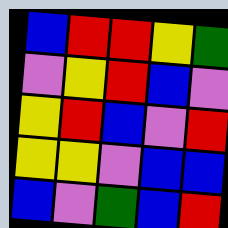[["blue", "red", "red", "yellow", "green"], ["violet", "yellow", "red", "blue", "violet"], ["yellow", "red", "blue", "violet", "red"], ["yellow", "yellow", "violet", "blue", "blue"], ["blue", "violet", "green", "blue", "red"]]